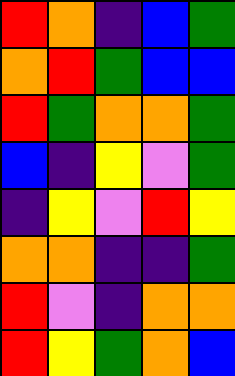[["red", "orange", "indigo", "blue", "green"], ["orange", "red", "green", "blue", "blue"], ["red", "green", "orange", "orange", "green"], ["blue", "indigo", "yellow", "violet", "green"], ["indigo", "yellow", "violet", "red", "yellow"], ["orange", "orange", "indigo", "indigo", "green"], ["red", "violet", "indigo", "orange", "orange"], ["red", "yellow", "green", "orange", "blue"]]